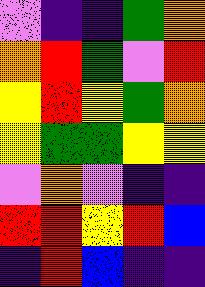[["violet", "indigo", "indigo", "green", "orange"], ["orange", "red", "green", "violet", "red"], ["yellow", "red", "yellow", "green", "orange"], ["yellow", "green", "green", "yellow", "yellow"], ["violet", "orange", "violet", "indigo", "indigo"], ["red", "red", "yellow", "red", "blue"], ["indigo", "red", "blue", "indigo", "indigo"]]